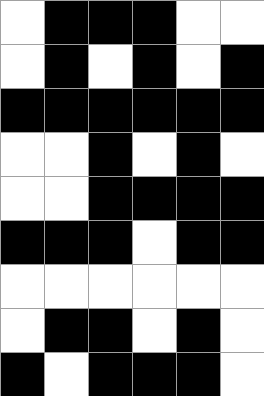[["white", "black", "black", "black", "white", "white"], ["white", "black", "white", "black", "white", "black"], ["black", "black", "black", "black", "black", "black"], ["white", "white", "black", "white", "black", "white"], ["white", "white", "black", "black", "black", "black"], ["black", "black", "black", "white", "black", "black"], ["white", "white", "white", "white", "white", "white"], ["white", "black", "black", "white", "black", "white"], ["black", "white", "black", "black", "black", "white"]]